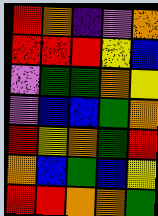[["red", "orange", "indigo", "violet", "orange"], ["red", "red", "red", "yellow", "blue"], ["violet", "green", "green", "orange", "yellow"], ["violet", "blue", "blue", "green", "orange"], ["red", "yellow", "orange", "green", "red"], ["orange", "blue", "green", "blue", "yellow"], ["red", "red", "orange", "orange", "green"]]